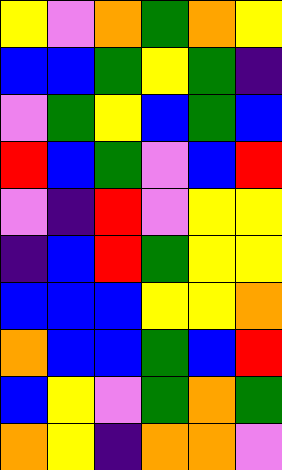[["yellow", "violet", "orange", "green", "orange", "yellow"], ["blue", "blue", "green", "yellow", "green", "indigo"], ["violet", "green", "yellow", "blue", "green", "blue"], ["red", "blue", "green", "violet", "blue", "red"], ["violet", "indigo", "red", "violet", "yellow", "yellow"], ["indigo", "blue", "red", "green", "yellow", "yellow"], ["blue", "blue", "blue", "yellow", "yellow", "orange"], ["orange", "blue", "blue", "green", "blue", "red"], ["blue", "yellow", "violet", "green", "orange", "green"], ["orange", "yellow", "indigo", "orange", "orange", "violet"]]